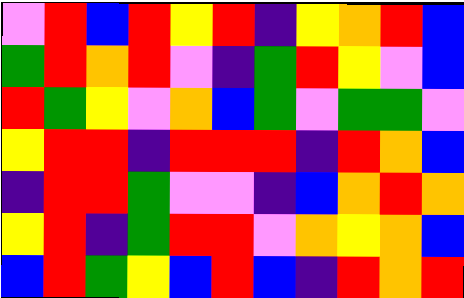[["violet", "red", "blue", "red", "yellow", "red", "indigo", "yellow", "orange", "red", "blue"], ["green", "red", "orange", "red", "violet", "indigo", "green", "red", "yellow", "violet", "blue"], ["red", "green", "yellow", "violet", "orange", "blue", "green", "violet", "green", "green", "violet"], ["yellow", "red", "red", "indigo", "red", "red", "red", "indigo", "red", "orange", "blue"], ["indigo", "red", "red", "green", "violet", "violet", "indigo", "blue", "orange", "red", "orange"], ["yellow", "red", "indigo", "green", "red", "red", "violet", "orange", "yellow", "orange", "blue"], ["blue", "red", "green", "yellow", "blue", "red", "blue", "indigo", "red", "orange", "red"]]